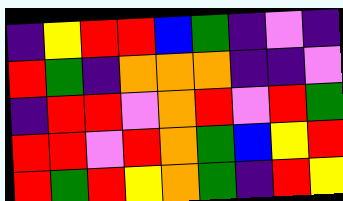[["indigo", "yellow", "red", "red", "blue", "green", "indigo", "violet", "indigo"], ["red", "green", "indigo", "orange", "orange", "orange", "indigo", "indigo", "violet"], ["indigo", "red", "red", "violet", "orange", "red", "violet", "red", "green"], ["red", "red", "violet", "red", "orange", "green", "blue", "yellow", "red"], ["red", "green", "red", "yellow", "orange", "green", "indigo", "red", "yellow"]]